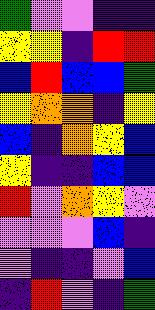[["green", "violet", "violet", "indigo", "indigo"], ["yellow", "yellow", "indigo", "red", "red"], ["blue", "red", "blue", "blue", "green"], ["yellow", "orange", "orange", "indigo", "yellow"], ["blue", "indigo", "orange", "yellow", "blue"], ["yellow", "indigo", "indigo", "blue", "blue"], ["red", "violet", "orange", "yellow", "violet"], ["violet", "violet", "violet", "blue", "indigo"], ["violet", "indigo", "indigo", "violet", "blue"], ["indigo", "red", "violet", "indigo", "green"]]